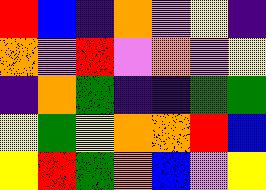[["red", "blue", "indigo", "orange", "violet", "yellow", "indigo"], ["orange", "violet", "red", "violet", "orange", "violet", "yellow"], ["indigo", "orange", "green", "indigo", "indigo", "green", "green"], ["yellow", "green", "yellow", "orange", "orange", "red", "blue"], ["yellow", "red", "green", "orange", "blue", "violet", "yellow"]]